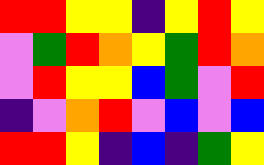[["red", "red", "yellow", "yellow", "indigo", "yellow", "red", "yellow"], ["violet", "green", "red", "orange", "yellow", "green", "red", "orange"], ["violet", "red", "yellow", "yellow", "blue", "green", "violet", "red"], ["indigo", "violet", "orange", "red", "violet", "blue", "violet", "blue"], ["red", "red", "yellow", "indigo", "blue", "indigo", "green", "yellow"]]